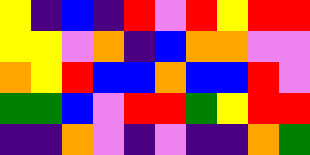[["yellow", "indigo", "blue", "indigo", "red", "violet", "red", "yellow", "red", "red"], ["yellow", "yellow", "violet", "orange", "indigo", "blue", "orange", "orange", "violet", "violet"], ["orange", "yellow", "red", "blue", "blue", "orange", "blue", "blue", "red", "violet"], ["green", "green", "blue", "violet", "red", "red", "green", "yellow", "red", "red"], ["indigo", "indigo", "orange", "violet", "indigo", "violet", "indigo", "indigo", "orange", "green"]]